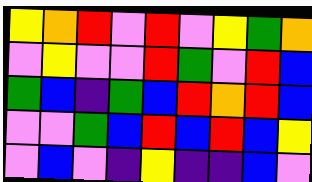[["yellow", "orange", "red", "violet", "red", "violet", "yellow", "green", "orange"], ["violet", "yellow", "violet", "violet", "red", "green", "violet", "red", "blue"], ["green", "blue", "indigo", "green", "blue", "red", "orange", "red", "blue"], ["violet", "violet", "green", "blue", "red", "blue", "red", "blue", "yellow"], ["violet", "blue", "violet", "indigo", "yellow", "indigo", "indigo", "blue", "violet"]]